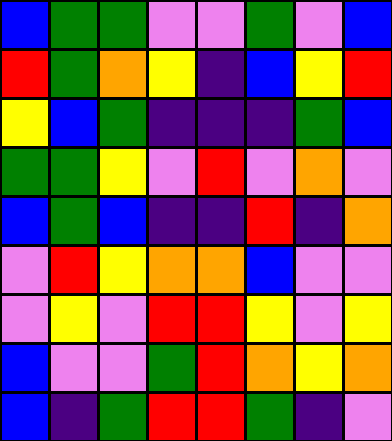[["blue", "green", "green", "violet", "violet", "green", "violet", "blue"], ["red", "green", "orange", "yellow", "indigo", "blue", "yellow", "red"], ["yellow", "blue", "green", "indigo", "indigo", "indigo", "green", "blue"], ["green", "green", "yellow", "violet", "red", "violet", "orange", "violet"], ["blue", "green", "blue", "indigo", "indigo", "red", "indigo", "orange"], ["violet", "red", "yellow", "orange", "orange", "blue", "violet", "violet"], ["violet", "yellow", "violet", "red", "red", "yellow", "violet", "yellow"], ["blue", "violet", "violet", "green", "red", "orange", "yellow", "orange"], ["blue", "indigo", "green", "red", "red", "green", "indigo", "violet"]]